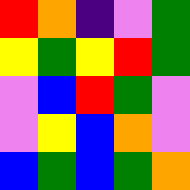[["red", "orange", "indigo", "violet", "green"], ["yellow", "green", "yellow", "red", "green"], ["violet", "blue", "red", "green", "violet"], ["violet", "yellow", "blue", "orange", "violet"], ["blue", "green", "blue", "green", "orange"]]